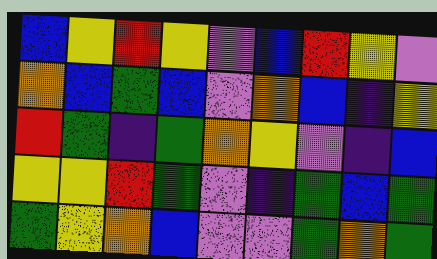[["blue", "yellow", "red", "yellow", "violet", "blue", "red", "yellow", "violet"], ["orange", "blue", "green", "blue", "violet", "orange", "blue", "indigo", "yellow"], ["red", "green", "indigo", "green", "orange", "yellow", "violet", "indigo", "blue"], ["yellow", "yellow", "red", "green", "violet", "indigo", "green", "blue", "green"], ["green", "yellow", "orange", "blue", "violet", "violet", "green", "orange", "green"]]